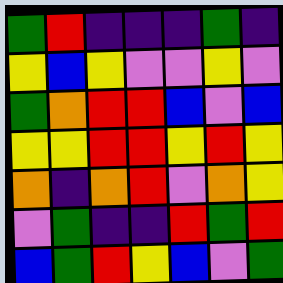[["green", "red", "indigo", "indigo", "indigo", "green", "indigo"], ["yellow", "blue", "yellow", "violet", "violet", "yellow", "violet"], ["green", "orange", "red", "red", "blue", "violet", "blue"], ["yellow", "yellow", "red", "red", "yellow", "red", "yellow"], ["orange", "indigo", "orange", "red", "violet", "orange", "yellow"], ["violet", "green", "indigo", "indigo", "red", "green", "red"], ["blue", "green", "red", "yellow", "blue", "violet", "green"]]